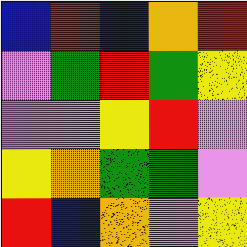[["blue", "red", "blue", "orange", "red"], ["violet", "green", "red", "green", "yellow"], ["violet", "violet", "yellow", "red", "violet"], ["yellow", "orange", "green", "green", "violet"], ["red", "blue", "orange", "violet", "yellow"]]